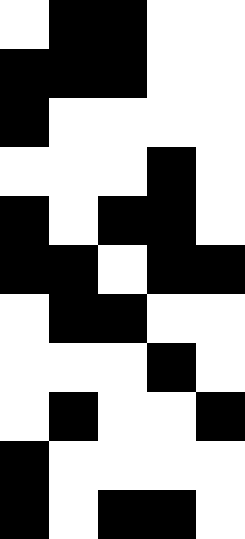[["white", "black", "black", "white", "white"], ["black", "black", "black", "white", "white"], ["black", "white", "white", "white", "white"], ["white", "white", "white", "black", "white"], ["black", "white", "black", "black", "white"], ["black", "black", "white", "black", "black"], ["white", "black", "black", "white", "white"], ["white", "white", "white", "black", "white"], ["white", "black", "white", "white", "black"], ["black", "white", "white", "white", "white"], ["black", "white", "black", "black", "white"]]